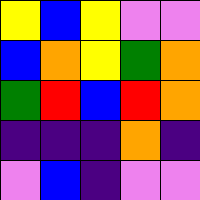[["yellow", "blue", "yellow", "violet", "violet"], ["blue", "orange", "yellow", "green", "orange"], ["green", "red", "blue", "red", "orange"], ["indigo", "indigo", "indigo", "orange", "indigo"], ["violet", "blue", "indigo", "violet", "violet"]]